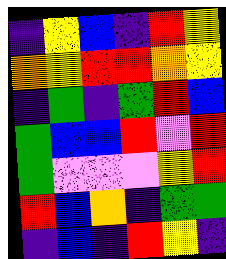[["indigo", "yellow", "blue", "indigo", "red", "yellow"], ["orange", "yellow", "red", "red", "orange", "yellow"], ["indigo", "green", "indigo", "green", "red", "blue"], ["green", "blue", "blue", "red", "violet", "red"], ["green", "violet", "violet", "violet", "yellow", "red"], ["red", "blue", "orange", "indigo", "green", "green"], ["indigo", "blue", "indigo", "red", "yellow", "indigo"]]